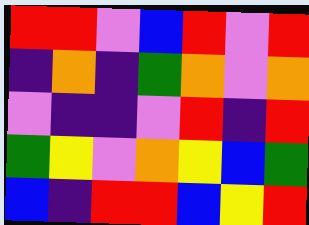[["red", "red", "violet", "blue", "red", "violet", "red"], ["indigo", "orange", "indigo", "green", "orange", "violet", "orange"], ["violet", "indigo", "indigo", "violet", "red", "indigo", "red"], ["green", "yellow", "violet", "orange", "yellow", "blue", "green"], ["blue", "indigo", "red", "red", "blue", "yellow", "red"]]